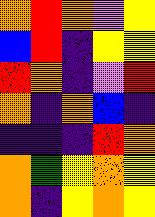[["orange", "red", "orange", "violet", "yellow"], ["blue", "red", "indigo", "yellow", "yellow"], ["red", "orange", "indigo", "violet", "red"], ["orange", "indigo", "orange", "blue", "indigo"], ["indigo", "indigo", "indigo", "red", "orange"], ["orange", "green", "yellow", "orange", "yellow"], ["orange", "indigo", "yellow", "orange", "yellow"]]